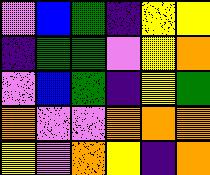[["violet", "blue", "green", "indigo", "yellow", "yellow"], ["indigo", "green", "green", "violet", "yellow", "orange"], ["violet", "blue", "green", "indigo", "yellow", "green"], ["orange", "violet", "violet", "orange", "orange", "orange"], ["yellow", "violet", "orange", "yellow", "indigo", "orange"]]